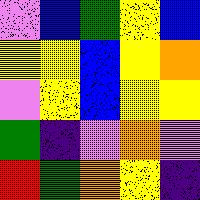[["violet", "blue", "green", "yellow", "blue"], ["yellow", "yellow", "blue", "yellow", "orange"], ["violet", "yellow", "blue", "yellow", "yellow"], ["green", "indigo", "violet", "orange", "violet"], ["red", "green", "orange", "yellow", "indigo"]]